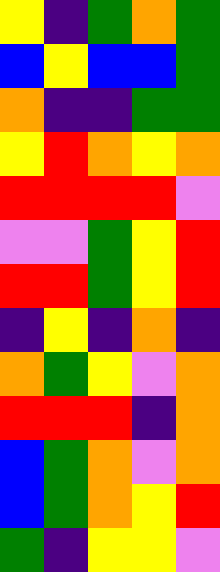[["yellow", "indigo", "green", "orange", "green"], ["blue", "yellow", "blue", "blue", "green"], ["orange", "indigo", "indigo", "green", "green"], ["yellow", "red", "orange", "yellow", "orange"], ["red", "red", "red", "red", "violet"], ["violet", "violet", "green", "yellow", "red"], ["red", "red", "green", "yellow", "red"], ["indigo", "yellow", "indigo", "orange", "indigo"], ["orange", "green", "yellow", "violet", "orange"], ["red", "red", "red", "indigo", "orange"], ["blue", "green", "orange", "violet", "orange"], ["blue", "green", "orange", "yellow", "red"], ["green", "indigo", "yellow", "yellow", "violet"]]